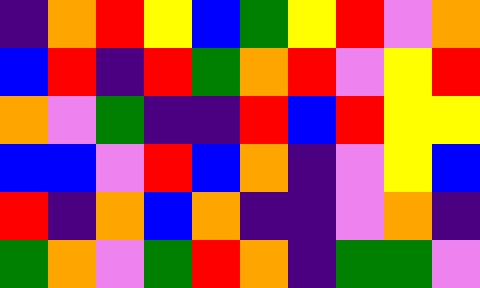[["indigo", "orange", "red", "yellow", "blue", "green", "yellow", "red", "violet", "orange"], ["blue", "red", "indigo", "red", "green", "orange", "red", "violet", "yellow", "red"], ["orange", "violet", "green", "indigo", "indigo", "red", "blue", "red", "yellow", "yellow"], ["blue", "blue", "violet", "red", "blue", "orange", "indigo", "violet", "yellow", "blue"], ["red", "indigo", "orange", "blue", "orange", "indigo", "indigo", "violet", "orange", "indigo"], ["green", "orange", "violet", "green", "red", "orange", "indigo", "green", "green", "violet"]]